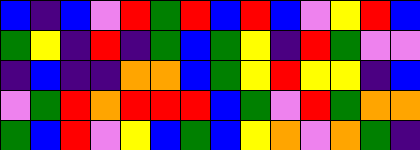[["blue", "indigo", "blue", "violet", "red", "green", "red", "blue", "red", "blue", "violet", "yellow", "red", "blue"], ["green", "yellow", "indigo", "red", "indigo", "green", "blue", "green", "yellow", "indigo", "red", "green", "violet", "violet"], ["indigo", "blue", "indigo", "indigo", "orange", "orange", "blue", "green", "yellow", "red", "yellow", "yellow", "indigo", "blue"], ["violet", "green", "red", "orange", "red", "red", "red", "blue", "green", "violet", "red", "green", "orange", "orange"], ["green", "blue", "red", "violet", "yellow", "blue", "green", "blue", "yellow", "orange", "violet", "orange", "green", "indigo"]]